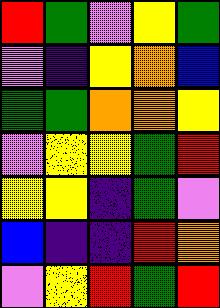[["red", "green", "violet", "yellow", "green"], ["violet", "indigo", "yellow", "orange", "blue"], ["green", "green", "orange", "orange", "yellow"], ["violet", "yellow", "yellow", "green", "red"], ["yellow", "yellow", "indigo", "green", "violet"], ["blue", "indigo", "indigo", "red", "orange"], ["violet", "yellow", "red", "green", "red"]]